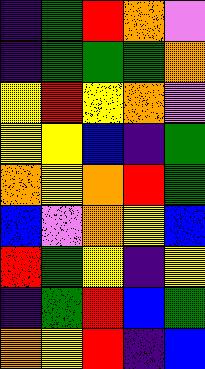[["indigo", "green", "red", "orange", "violet"], ["indigo", "green", "green", "green", "orange"], ["yellow", "red", "yellow", "orange", "violet"], ["yellow", "yellow", "blue", "indigo", "green"], ["orange", "yellow", "orange", "red", "green"], ["blue", "violet", "orange", "yellow", "blue"], ["red", "green", "yellow", "indigo", "yellow"], ["indigo", "green", "red", "blue", "green"], ["orange", "yellow", "red", "indigo", "blue"]]